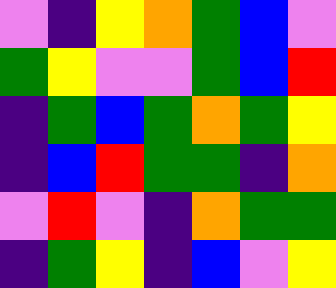[["violet", "indigo", "yellow", "orange", "green", "blue", "violet"], ["green", "yellow", "violet", "violet", "green", "blue", "red"], ["indigo", "green", "blue", "green", "orange", "green", "yellow"], ["indigo", "blue", "red", "green", "green", "indigo", "orange"], ["violet", "red", "violet", "indigo", "orange", "green", "green"], ["indigo", "green", "yellow", "indigo", "blue", "violet", "yellow"]]